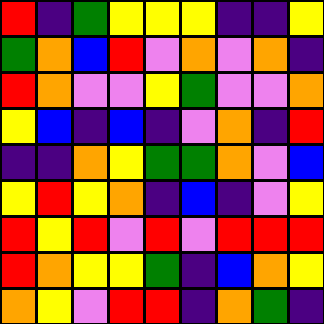[["red", "indigo", "green", "yellow", "yellow", "yellow", "indigo", "indigo", "yellow"], ["green", "orange", "blue", "red", "violet", "orange", "violet", "orange", "indigo"], ["red", "orange", "violet", "violet", "yellow", "green", "violet", "violet", "orange"], ["yellow", "blue", "indigo", "blue", "indigo", "violet", "orange", "indigo", "red"], ["indigo", "indigo", "orange", "yellow", "green", "green", "orange", "violet", "blue"], ["yellow", "red", "yellow", "orange", "indigo", "blue", "indigo", "violet", "yellow"], ["red", "yellow", "red", "violet", "red", "violet", "red", "red", "red"], ["red", "orange", "yellow", "yellow", "green", "indigo", "blue", "orange", "yellow"], ["orange", "yellow", "violet", "red", "red", "indigo", "orange", "green", "indigo"]]